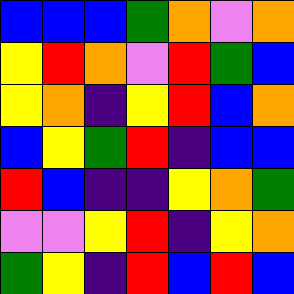[["blue", "blue", "blue", "green", "orange", "violet", "orange"], ["yellow", "red", "orange", "violet", "red", "green", "blue"], ["yellow", "orange", "indigo", "yellow", "red", "blue", "orange"], ["blue", "yellow", "green", "red", "indigo", "blue", "blue"], ["red", "blue", "indigo", "indigo", "yellow", "orange", "green"], ["violet", "violet", "yellow", "red", "indigo", "yellow", "orange"], ["green", "yellow", "indigo", "red", "blue", "red", "blue"]]